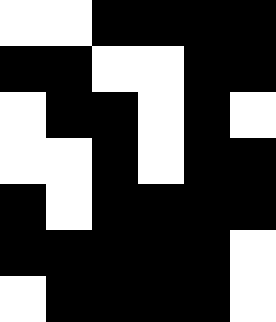[["white", "white", "black", "black", "black", "black"], ["black", "black", "white", "white", "black", "black"], ["white", "black", "black", "white", "black", "white"], ["white", "white", "black", "white", "black", "black"], ["black", "white", "black", "black", "black", "black"], ["black", "black", "black", "black", "black", "white"], ["white", "black", "black", "black", "black", "white"]]